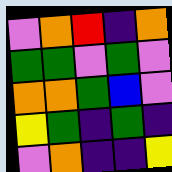[["violet", "orange", "red", "indigo", "orange"], ["green", "green", "violet", "green", "violet"], ["orange", "orange", "green", "blue", "violet"], ["yellow", "green", "indigo", "green", "indigo"], ["violet", "orange", "indigo", "indigo", "yellow"]]